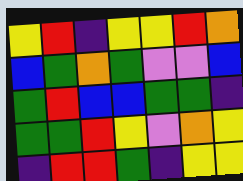[["yellow", "red", "indigo", "yellow", "yellow", "red", "orange"], ["blue", "green", "orange", "green", "violet", "violet", "blue"], ["green", "red", "blue", "blue", "green", "green", "indigo"], ["green", "green", "red", "yellow", "violet", "orange", "yellow"], ["indigo", "red", "red", "green", "indigo", "yellow", "yellow"]]